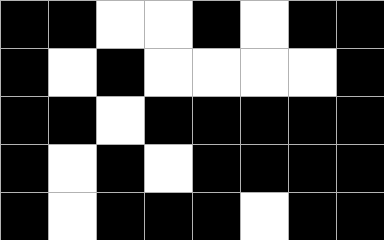[["black", "black", "white", "white", "black", "white", "black", "black"], ["black", "white", "black", "white", "white", "white", "white", "black"], ["black", "black", "white", "black", "black", "black", "black", "black"], ["black", "white", "black", "white", "black", "black", "black", "black"], ["black", "white", "black", "black", "black", "white", "black", "black"]]